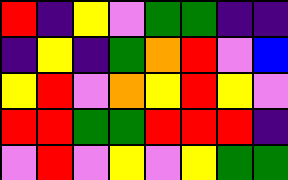[["red", "indigo", "yellow", "violet", "green", "green", "indigo", "indigo"], ["indigo", "yellow", "indigo", "green", "orange", "red", "violet", "blue"], ["yellow", "red", "violet", "orange", "yellow", "red", "yellow", "violet"], ["red", "red", "green", "green", "red", "red", "red", "indigo"], ["violet", "red", "violet", "yellow", "violet", "yellow", "green", "green"]]